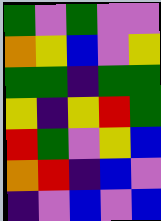[["green", "violet", "green", "violet", "violet"], ["orange", "yellow", "blue", "violet", "yellow"], ["green", "green", "indigo", "green", "green"], ["yellow", "indigo", "yellow", "red", "green"], ["red", "green", "violet", "yellow", "blue"], ["orange", "red", "indigo", "blue", "violet"], ["indigo", "violet", "blue", "violet", "blue"]]